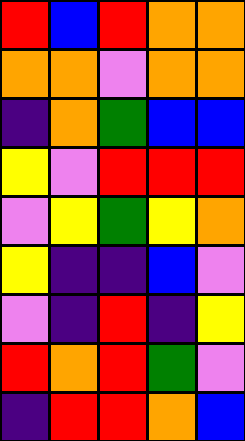[["red", "blue", "red", "orange", "orange"], ["orange", "orange", "violet", "orange", "orange"], ["indigo", "orange", "green", "blue", "blue"], ["yellow", "violet", "red", "red", "red"], ["violet", "yellow", "green", "yellow", "orange"], ["yellow", "indigo", "indigo", "blue", "violet"], ["violet", "indigo", "red", "indigo", "yellow"], ["red", "orange", "red", "green", "violet"], ["indigo", "red", "red", "orange", "blue"]]